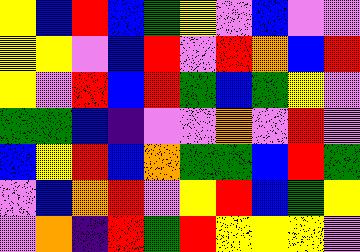[["yellow", "blue", "red", "blue", "green", "yellow", "violet", "blue", "violet", "violet"], ["yellow", "yellow", "violet", "blue", "red", "violet", "red", "orange", "blue", "red"], ["yellow", "violet", "red", "blue", "red", "green", "blue", "green", "yellow", "violet"], ["green", "green", "blue", "indigo", "violet", "violet", "orange", "violet", "red", "violet"], ["blue", "yellow", "red", "blue", "orange", "green", "green", "blue", "red", "green"], ["violet", "blue", "orange", "red", "violet", "yellow", "red", "blue", "green", "yellow"], ["violet", "orange", "indigo", "red", "green", "red", "yellow", "yellow", "yellow", "violet"]]